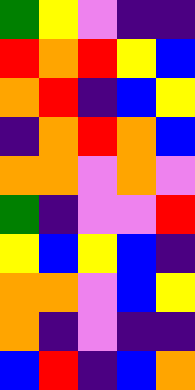[["green", "yellow", "violet", "indigo", "indigo"], ["red", "orange", "red", "yellow", "blue"], ["orange", "red", "indigo", "blue", "yellow"], ["indigo", "orange", "red", "orange", "blue"], ["orange", "orange", "violet", "orange", "violet"], ["green", "indigo", "violet", "violet", "red"], ["yellow", "blue", "yellow", "blue", "indigo"], ["orange", "orange", "violet", "blue", "yellow"], ["orange", "indigo", "violet", "indigo", "indigo"], ["blue", "red", "indigo", "blue", "orange"]]